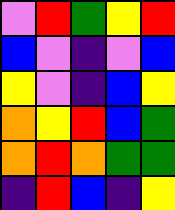[["violet", "red", "green", "yellow", "red"], ["blue", "violet", "indigo", "violet", "blue"], ["yellow", "violet", "indigo", "blue", "yellow"], ["orange", "yellow", "red", "blue", "green"], ["orange", "red", "orange", "green", "green"], ["indigo", "red", "blue", "indigo", "yellow"]]